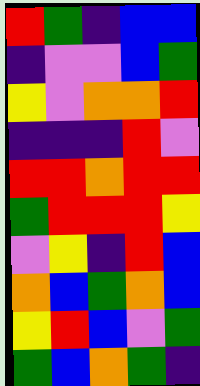[["red", "green", "indigo", "blue", "blue"], ["indigo", "violet", "violet", "blue", "green"], ["yellow", "violet", "orange", "orange", "red"], ["indigo", "indigo", "indigo", "red", "violet"], ["red", "red", "orange", "red", "red"], ["green", "red", "red", "red", "yellow"], ["violet", "yellow", "indigo", "red", "blue"], ["orange", "blue", "green", "orange", "blue"], ["yellow", "red", "blue", "violet", "green"], ["green", "blue", "orange", "green", "indigo"]]